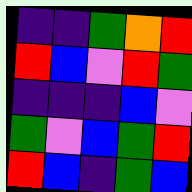[["indigo", "indigo", "green", "orange", "red"], ["red", "blue", "violet", "red", "green"], ["indigo", "indigo", "indigo", "blue", "violet"], ["green", "violet", "blue", "green", "red"], ["red", "blue", "indigo", "green", "blue"]]